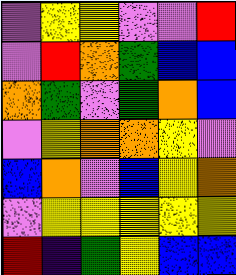[["violet", "yellow", "yellow", "violet", "violet", "red"], ["violet", "red", "orange", "green", "blue", "blue"], ["orange", "green", "violet", "green", "orange", "blue"], ["violet", "yellow", "orange", "orange", "yellow", "violet"], ["blue", "orange", "violet", "blue", "yellow", "orange"], ["violet", "yellow", "yellow", "yellow", "yellow", "yellow"], ["red", "indigo", "green", "yellow", "blue", "blue"]]